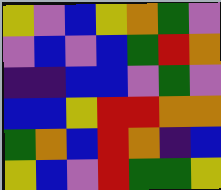[["yellow", "violet", "blue", "yellow", "orange", "green", "violet"], ["violet", "blue", "violet", "blue", "green", "red", "orange"], ["indigo", "indigo", "blue", "blue", "violet", "green", "violet"], ["blue", "blue", "yellow", "red", "red", "orange", "orange"], ["green", "orange", "blue", "red", "orange", "indigo", "blue"], ["yellow", "blue", "violet", "red", "green", "green", "yellow"]]